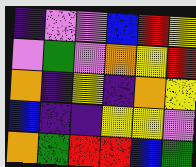[["indigo", "violet", "violet", "blue", "red", "yellow"], ["violet", "green", "violet", "orange", "yellow", "red"], ["orange", "indigo", "yellow", "indigo", "orange", "yellow"], ["blue", "indigo", "indigo", "yellow", "yellow", "violet"], ["orange", "green", "red", "red", "blue", "green"]]